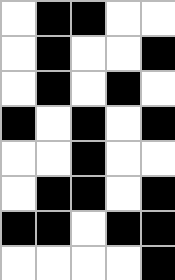[["white", "black", "black", "white", "white"], ["white", "black", "white", "white", "black"], ["white", "black", "white", "black", "white"], ["black", "white", "black", "white", "black"], ["white", "white", "black", "white", "white"], ["white", "black", "black", "white", "black"], ["black", "black", "white", "black", "black"], ["white", "white", "white", "white", "black"]]